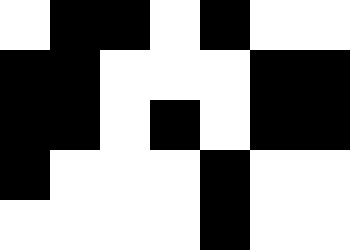[["white", "black", "black", "white", "black", "white", "white"], ["black", "black", "white", "white", "white", "black", "black"], ["black", "black", "white", "black", "white", "black", "black"], ["black", "white", "white", "white", "black", "white", "white"], ["white", "white", "white", "white", "black", "white", "white"]]